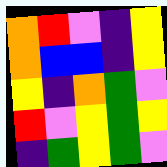[["orange", "red", "violet", "indigo", "yellow"], ["orange", "blue", "blue", "indigo", "yellow"], ["yellow", "indigo", "orange", "green", "violet"], ["red", "violet", "yellow", "green", "yellow"], ["indigo", "green", "yellow", "green", "violet"]]